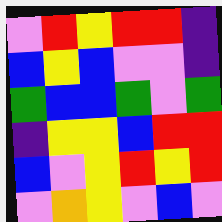[["violet", "red", "yellow", "red", "red", "indigo"], ["blue", "yellow", "blue", "violet", "violet", "indigo"], ["green", "blue", "blue", "green", "violet", "green"], ["indigo", "yellow", "yellow", "blue", "red", "red"], ["blue", "violet", "yellow", "red", "yellow", "red"], ["violet", "orange", "yellow", "violet", "blue", "violet"]]